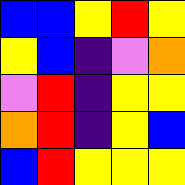[["blue", "blue", "yellow", "red", "yellow"], ["yellow", "blue", "indigo", "violet", "orange"], ["violet", "red", "indigo", "yellow", "yellow"], ["orange", "red", "indigo", "yellow", "blue"], ["blue", "red", "yellow", "yellow", "yellow"]]